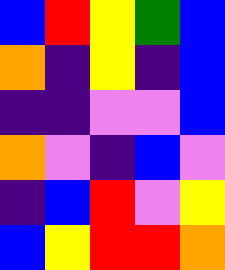[["blue", "red", "yellow", "green", "blue"], ["orange", "indigo", "yellow", "indigo", "blue"], ["indigo", "indigo", "violet", "violet", "blue"], ["orange", "violet", "indigo", "blue", "violet"], ["indigo", "blue", "red", "violet", "yellow"], ["blue", "yellow", "red", "red", "orange"]]